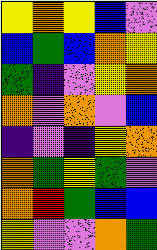[["yellow", "orange", "yellow", "blue", "violet"], ["blue", "green", "blue", "orange", "yellow"], ["green", "indigo", "violet", "yellow", "orange"], ["orange", "violet", "orange", "violet", "blue"], ["indigo", "violet", "indigo", "yellow", "orange"], ["orange", "green", "yellow", "green", "violet"], ["orange", "red", "green", "blue", "blue"], ["yellow", "violet", "violet", "orange", "green"]]